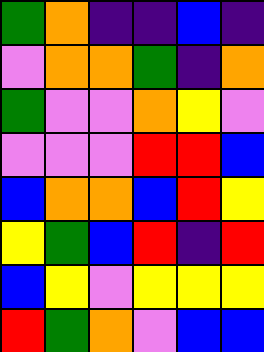[["green", "orange", "indigo", "indigo", "blue", "indigo"], ["violet", "orange", "orange", "green", "indigo", "orange"], ["green", "violet", "violet", "orange", "yellow", "violet"], ["violet", "violet", "violet", "red", "red", "blue"], ["blue", "orange", "orange", "blue", "red", "yellow"], ["yellow", "green", "blue", "red", "indigo", "red"], ["blue", "yellow", "violet", "yellow", "yellow", "yellow"], ["red", "green", "orange", "violet", "blue", "blue"]]